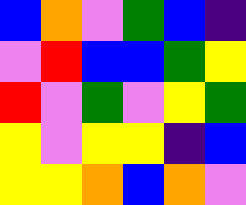[["blue", "orange", "violet", "green", "blue", "indigo"], ["violet", "red", "blue", "blue", "green", "yellow"], ["red", "violet", "green", "violet", "yellow", "green"], ["yellow", "violet", "yellow", "yellow", "indigo", "blue"], ["yellow", "yellow", "orange", "blue", "orange", "violet"]]